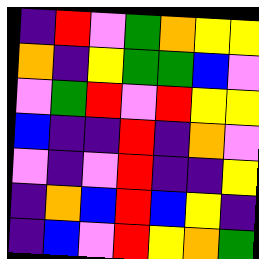[["indigo", "red", "violet", "green", "orange", "yellow", "yellow"], ["orange", "indigo", "yellow", "green", "green", "blue", "violet"], ["violet", "green", "red", "violet", "red", "yellow", "yellow"], ["blue", "indigo", "indigo", "red", "indigo", "orange", "violet"], ["violet", "indigo", "violet", "red", "indigo", "indigo", "yellow"], ["indigo", "orange", "blue", "red", "blue", "yellow", "indigo"], ["indigo", "blue", "violet", "red", "yellow", "orange", "green"]]